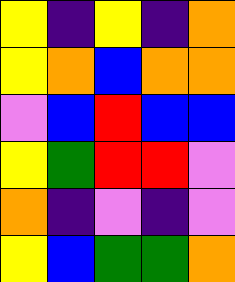[["yellow", "indigo", "yellow", "indigo", "orange"], ["yellow", "orange", "blue", "orange", "orange"], ["violet", "blue", "red", "blue", "blue"], ["yellow", "green", "red", "red", "violet"], ["orange", "indigo", "violet", "indigo", "violet"], ["yellow", "blue", "green", "green", "orange"]]